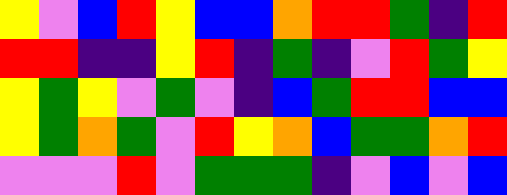[["yellow", "violet", "blue", "red", "yellow", "blue", "blue", "orange", "red", "red", "green", "indigo", "red"], ["red", "red", "indigo", "indigo", "yellow", "red", "indigo", "green", "indigo", "violet", "red", "green", "yellow"], ["yellow", "green", "yellow", "violet", "green", "violet", "indigo", "blue", "green", "red", "red", "blue", "blue"], ["yellow", "green", "orange", "green", "violet", "red", "yellow", "orange", "blue", "green", "green", "orange", "red"], ["violet", "violet", "violet", "red", "violet", "green", "green", "green", "indigo", "violet", "blue", "violet", "blue"]]